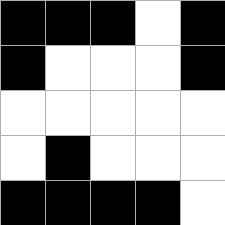[["black", "black", "black", "white", "black"], ["black", "white", "white", "white", "black"], ["white", "white", "white", "white", "white"], ["white", "black", "white", "white", "white"], ["black", "black", "black", "black", "white"]]